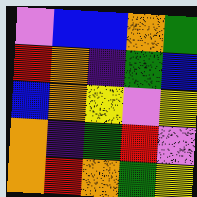[["violet", "blue", "blue", "orange", "green"], ["red", "orange", "indigo", "green", "blue"], ["blue", "orange", "yellow", "violet", "yellow"], ["orange", "indigo", "green", "red", "violet"], ["orange", "red", "orange", "green", "yellow"]]